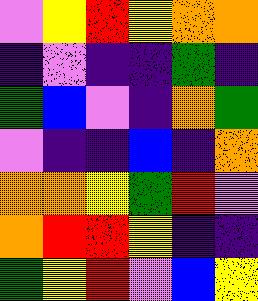[["violet", "yellow", "red", "yellow", "orange", "orange"], ["indigo", "violet", "indigo", "indigo", "green", "indigo"], ["green", "blue", "violet", "indigo", "orange", "green"], ["violet", "indigo", "indigo", "blue", "indigo", "orange"], ["orange", "orange", "yellow", "green", "red", "violet"], ["orange", "red", "red", "yellow", "indigo", "indigo"], ["green", "yellow", "red", "violet", "blue", "yellow"]]